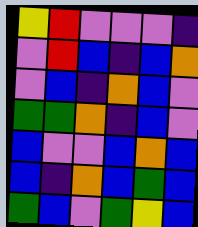[["yellow", "red", "violet", "violet", "violet", "indigo"], ["violet", "red", "blue", "indigo", "blue", "orange"], ["violet", "blue", "indigo", "orange", "blue", "violet"], ["green", "green", "orange", "indigo", "blue", "violet"], ["blue", "violet", "violet", "blue", "orange", "blue"], ["blue", "indigo", "orange", "blue", "green", "blue"], ["green", "blue", "violet", "green", "yellow", "blue"]]